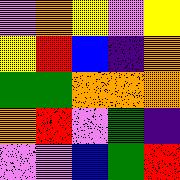[["violet", "orange", "yellow", "violet", "yellow"], ["yellow", "red", "blue", "indigo", "orange"], ["green", "green", "orange", "orange", "orange"], ["orange", "red", "violet", "green", "indigo"], ["violet", "violet", "blue", "green", "red"]]